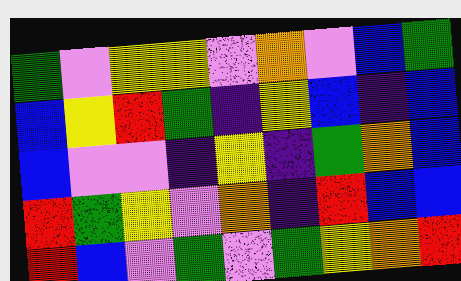[["green", "violet", "yellow", "yellow", "violet", "orange", "violet", "blue", "green"], ["blue", "yellow", "red", "green", "indigo", "yellow", "blue", "indigo", "blue"], ["blue", "violet", "violet", "indigo", "yellow", "indigo", "green", "orange", "blue"], ["red", "green", "yellow", "violet", "orange", "indigo", "red", "blue", "blue"], ["red", "blue", "violet", "green", "violet", "green", "yellow", "orange", "red"]]